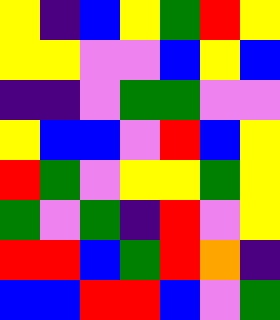[["yellow", "indigo", "blue", "yellow", "green", "red", "yellow"], ["yellow", "yellow", "violet", "violet", "blue", "yellow", "blue"], ["indigo", "indigo", "violet", "green", "green", "violet", "violet"], ["yellow", "blue", "blue", "violet", "red", "blue", "yellow"], ["red", "green", "violet", "yellow", "yellow", "green", "yellow"], ["green", "violet", "green", "indigo", "red", "violet", "yellow"], ["red", "red", "blue", "green", "red", "orange", "indigo"], ["blue", "blue", "red", "red", "blue", "violet", "green"]]